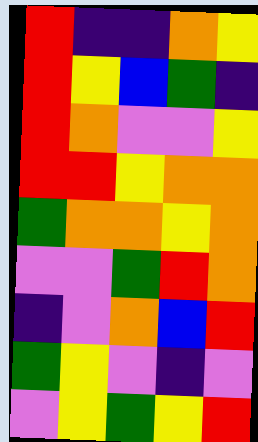[["red", "indigo", "indigo", "orange", "yellow"], ["red", "yellow", "blue", "green", "indigo"], ["red", "orange", "violet", "violet", "yellow"], ["red", "red", "yellow", "orange", "orange"], ["green", "orange", "orange", "yellow", "orange"], ["violet", "violet", "green", "red", "orange"], ["indigo", "violet", "orange", "blue", "red"], ["green", "yellow", "violet", "indigo", "violet"], ["violet", "yellow", "green", "yellow", "red"]]